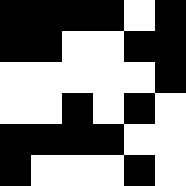[["black", "black", "black", "black", "white", "black"], ["black", "black", "white", "white", "black", "black"], ["white", "white", "white", "white", "white", "black"], ["white", "white", "black", "white", "black", "white"], ["black", "black", "black", "black", "white", "white"], ["black", "white", "white", "white", "black", "white"]]